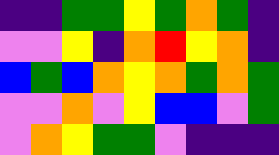[["indigo", "indigo", "green", "green", "yellow", "green", "orange", "green", "indigo"], ["violet", "violet", "yellow", "indigo", "orange", "red", "yellow", "orange", "indigo"], ["blue", "green", "blue", "orange", "yellow", "orange", "green", "orange", "green"], ["violet", "violet", "orange", "violet", "yellow", "blue", "blue", "violet", "green"], ["violet", "orange", "yellow", "green", "green", "violet", "indigo", "indigo", "indigo"]]